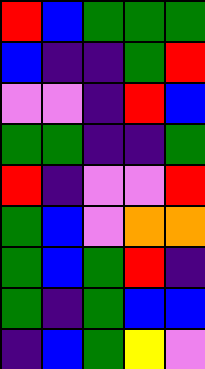[["red", "blue", "green", "green", "green"], ["blue", "indigo", "indigo", "green", "red"], ["violet", "violet", "indigo", "red", "blue"], ["green", "green", "indigo", "indigo", "green"], ["red", "indigo", "violet", "violet", "red"], ["green", "blue", "violet", "orange", "orange"], ["green", "blue", "green", "red", "indigo"], ["green", "indigo", "green", "blue", "blue"], ["indigo", "blue", "green", "yellow", "violet"]]